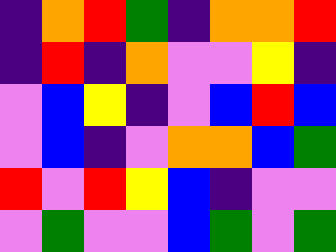[["indigo", "orange", "red", "green", "indigo", "orange", "orange", "red"], ["indigo", "red", "indigo", "orange", "violet", "violet", "yellow", "indigo"], ["violet", "blue", "yellow", "indigo", "violet", "blue", "red", "blue"], ["violet", "blue", "indigo", "violet", "orange", "orange", "blue", "green"], ["red", "violet", "red", "yellow", "blue", "indigo", "violet", "violet"], ["violet", "green", "violet", "violet", "blue", "green", "violet", "green"]]